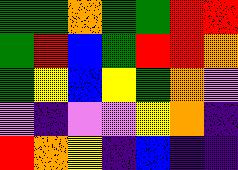[["green", "green", "orange", "green", "green", "red", "red"], ["green", "red", "blue", "green", "red", "red", "orange"], ["green", "yellow", "blue", "yellow", "green", "orange", "violet"], ["violet", "indigo", "violet", "violet", "yellow", "orange", "indigo"], ["red", "orange", "yellow", "indigo", "blue", "indigo", "indigo"]]